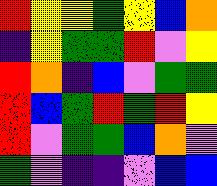[["red", "yellow", "yellow", "green", "yellow", "blue", "orange"], ["indigo", "yellow", "green", "green", "red", "violet", "yellow"], ["red", "orange", "indigo", "blue", "violet", "green", "green"], ["red", "blue", "green", "red", "green", "red", "yellow"], ["red", "violet", "green", "green", "blue", "orange", "violet"], ["green", "violet", "indigo", "indigo", "violet", "blue", "blue"]]